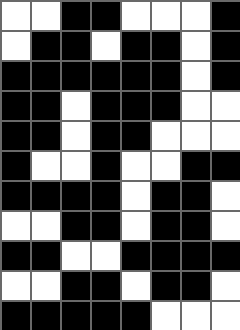[["white", "white", "black", "black", "white", "white", "white", "black"], ["white", "black", "black", "white", "black", "black", "white", "black"], ["black", "black", "black", "black", "black", "black", "white", "black"], ["black", "black", "white", "black", "black", "black", "white", "white"], ["black", "black", "white", "black", "black", "white", "white", "white"], ["black", "white", "white", "black", "white", "white", "black", "black"], ["black", "black", "black", "black", "white", "black", "black", "white"], ["white", "white", "black", "black", "white", "black", "black", "white"], ["black", "black", "white", "white", "black", "black", "black", "black"], ["white", "white", "black", "black", "white", "black", "black", "white"], ["black", "black", "black", "black", "black", "white", "white", "white"]]